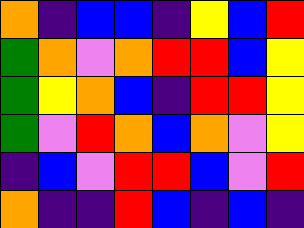[["orange", "indigo", "blue", "blue", "indigo", "yellow", "blue", "red"], ["green", "orange", "violet", "orange", "red", "red", "blue", "yellow"], ["green", "yellow", "orange", "blue", "indigo", "red", "red", "yellow"], ["green", "violet", "red", "orange", "blue", "orange", "violet", "yellow"], ["indigo", "blue", "violet", "red", "red", "blue", "violet", "red"], ["orange", "indigo", "indigo", "red", "blue", "indigo", "blue", "indigo"]]